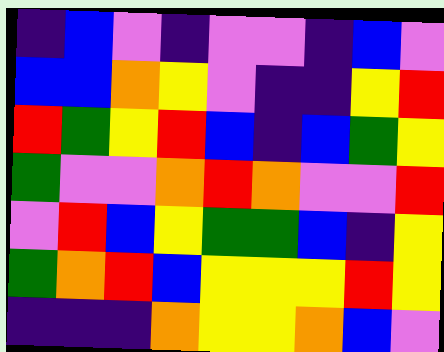[["indigo", "blue", "violet", "indigo", "violet", "violet", "indigo", "blue", "violet"], ["blue", "blue", "orange", "yellow", "violet", "indigo", "indigo", "yellow", "red"], ["red", "green", "yellow", "red", "blue", "indigo", "blue", "green", "yellow"], ["green", "violet", "violet", "orange", "red", "orange", "violet", "violet", "red"], ["violet", "red", "blue", "yellow", "green", "green", "blue", "indigo", "yellow"], ["green", "orange", "red", "blue", "yellow", "yellow", "yellow", "red", "yellow"], ["indigo", "indigo", "indigo", "orange", "yellow", "yellow", "orange", "blue", "violet"]]